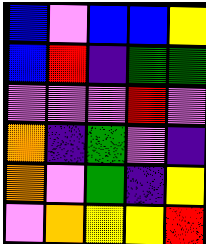[["blue", "violet", "blue", "blue", "yellow"], ["blue", "red", "indigo", "green", "green"], ["violet", "violet", "violet", "red", "violet"], ["orange", "indigo", "green", "violet", "indigo"], ["orange", "violet", "green", "indigo", "yellow"], ["violet", "orange", "yellow", "yellow", "red"]]